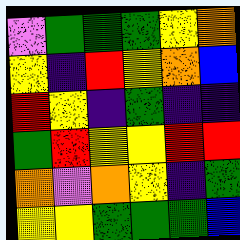[["violet", "green", "green", "green", "yellow", "orange"], ["yellow", "indigo", "red", "yellow", "orange", "blue"], ["red", "yellow", "indigo", "green", "indigo", "indigo"], ["green", "red", "yellow", "yellow", "red", "red"], ["orange", "violet", "orange", "yellow", "indigo", "green"], ["yellow", "yellow", "green", "green", "green", "blue"]]